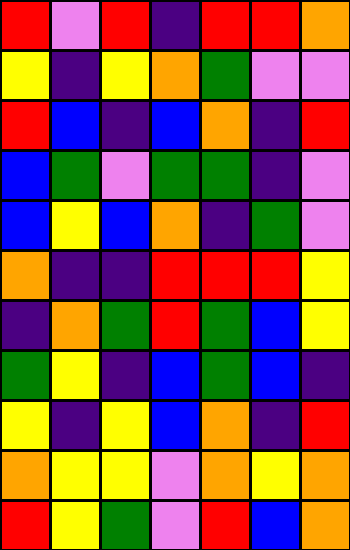[["red", "violet", "red", "indigo", "red", "red", "orange"], ["yellow", "indigo", "yellow", "orange", "green", "violet", "violet"], ["red", "blue", "indigo", "blue", "orange", "indigo", "red"], ["blue", "green", "violet", "green", "green", "indigo", "violet"], ["blue", "yellow", "blue", "orange", "indigo", "green", "violet"], ["orange", "indigo", "indigo", "red", "red", "red", "yellow"], ["indigo", "orange", "green", "red", "green", "blue", "yellow"], ["green", "yellow", "indigo", "blue", "green", "blue", "indigo"], ["yellow", "indigo", "yellow", "blue", "orange", "indigo", "red"], ["orange", "yellow", "yellow", "violet", "orange", "yellow", "orange"], ["red", "yellow", "green", "violet", "red", "blue", "orange"]]